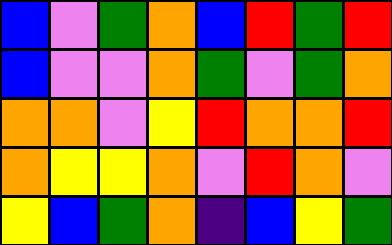[["blue", "violet", "green", "orange", "blue", "red", "green", "red"], ["blue", "violet", "violet", "orange", "green", "violet", "green", "orange"], ["orange", "orange", "violet", "yellow", "red", "orange", "orange", "red"], ["orange", "yellow", "yellow", "orange", "violet", "red", "orange", "violet"], ["yellow", "blue", "green", "orange", "indigo", "blue", "yellow", "green"]]